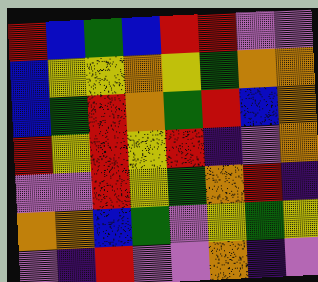[["red", "blue", "green", "blue", "red", "red", "violet", "violet"], ["blue", "yellow", "yellow", "orange", "yellow", "green", "orange", "orange"], ["blue", "green", "red", "orange", "green", "red", "blue", "orange"], ["red", "yellow", "red", "yellow", "red", "indigo", "violet", "orange"], ["violet", "violet", "red", "yellow", "green", "orange", "red", "indigo"], ["orange", "orange", "blue", "green", "violet", "yellow", "green", "yellow"], ["violet", "indigo", "red", "violet", "violet", "orange", "indigo", "violet"]]